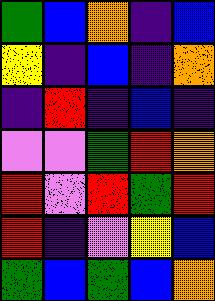[["green", "blue", "orange", "indigo", "blue"], ["yellow", "indigo", "blue", "indigo", "orange"], ["indigo", "red", "indigo", "blue", "indigo"], ["violet", "violet", "green", "red", "orange"], ["red", "violet", "red", "green", "red"], ["red", "indigo", "violet", "yellow", "blue"], ["green", "blue", "green", "blue", "orange"]]